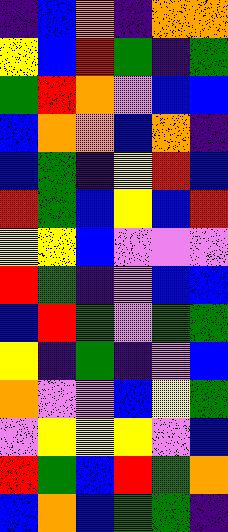[["indigo", "blue", "orange", "indigo", "orange", "orange"], ["yellow", "blue", "red", "green", "indigo", "green"], ["green", "red", "orange", "violet", "blue", "blue"], ["blue", "orange", "orange", "blue", "orange", "indigo"], ["blue", "green", "indigo", "yellow", "red", "blue"], ["red", "green", "blue", "yellow", "blue", "red"], ["yellow", "yellow", "blue", "violet", "violet", "violet"], ["red", "green", "indigo", "violet", "blue", "blue"], ["blue", "red", "green", "violet", "green", "green"], ["yellow", "indigo", "green", "indigo", "violet", "blue"], ["orange", "violet", "violet", "blue", "yellow", "green"], ["violet", "yellow", "yellow", "yellow", "violet", "blue"], ["red", "green", "blue", "red", "green", "orange"], ["blue", "orange", "blue", "green", "green", "indigo"]]